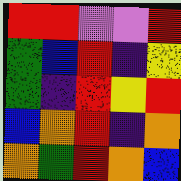[["red", "red", "violet", "violet", "red"], ["green", "blue", "red", "indigo", "yellow"], ["green", "indigo", "red", "yellow", "red"], ["blue", "orange", "red", "indigo", "orange"], ["orange", "green", "red", "orange", "blue"]]